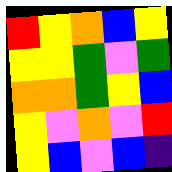[["red", "yellow", "orange", "blue", "yellow"], ["yellow", "yellow", "green", "violet", "green"], ["orange", "orange", "green", "yellow", "blue"], ["yellow", "violet", "orange", "violet", "red"], ["yellow", "blue", "violet", "blue", "indigo"]]